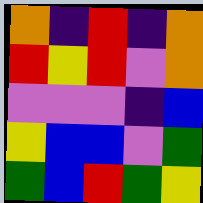[["orange", "indigo", "red", "indigo", "orange"], ["red", "yellow", "red", "violet", "orange"], ["violet", "violet", "violet", "indigo", "blue"], ["yellow", "blue", "blue", "violet", "green"], ["green", "blue", "red", "green", "yellow"]]